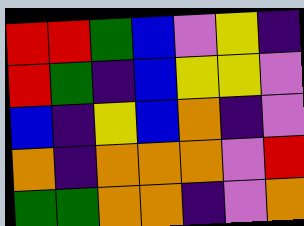[["red", "red", "green", "blue", "violet", "yellow", "indigo"], ["red", "green", "indigo", "blue", "yellow", "yellow", "violet"], ["blue", "indigo", "yellow", "blue", "orange", "indigo", "violet"], ["orange", "indigo", "orange", "orange", "orange", "violet", "red"], ["green", "green", "orange", "orange", "indigo", "violet", "orange"]]